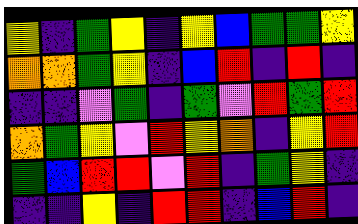[["yellow", "indigo", "green", "yellow", "indigo", "yellow", "blue", "green", "green", "yellow"], ["orange", "orange", "green", "yellow", "indigo", "blue", "red", "indigo", "red", "indigo"], ["indigo", "indigo", "violet", "green", "indigo", "green", "violet", "red", "green", "red"], ["orange", "green", "yellow", "violet", "red", "yellow", "orange", "indigo", "yellow", "red"], ["green", "blue", "red", "red", "violet", "red", "indigo", "green", "yellow", "indigo"], ["indigo", "indigo", "yellow", "indigo", "red", "red", "indigo", "blue", "red", "indigo"]]